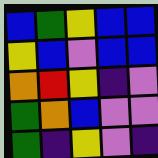[["blue", "green", "yellow", "blue", "blue"], ["yellow", "blue", "violet", "blue", "blue"], ["orange", "red", "yellow", "indigo", "violet"], ["green", "orange", "blue", "violet", "violet"], ["green", "indigo", "yellow", "violet", "indigo"]]